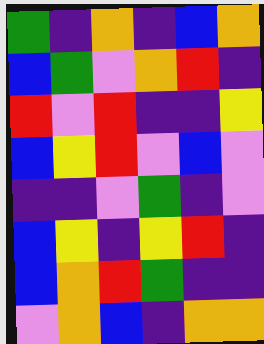[["green", "indigo", "orange", "indigo", "blue", "orange"], ["blue", "green", "violet", "orange", "red", "indigo"], ["red", "violet", "red", "indigo", "indigo", "yellow"], ["blue", "yellow", "red", "violet", "blue", "violet"], ["indigo", "indigo", "violet", "green", "indigo", "violet"], ["blue", "yellow", "indigo", "yellow", "red", "indigo"], ["blue", "orange", "red", "green", "indigo", "indigo"], ["violet", "orange", "blue", "indigo", "orange", "orange"]]